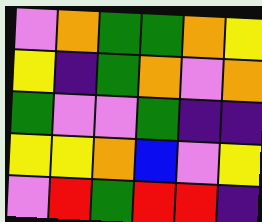[["violet", "orange", "green", "green", "orange", "yellow"], ["yellow", "indigo", "green", "orange", "violet", "orange"], ["green", "violet", "violet", "green", "indigo", "indigo"], ["yellow", "yellow", "orange", "blue", "violet", "yellow"], ["violet", "red", "green", "red", "red", "indigo"]]